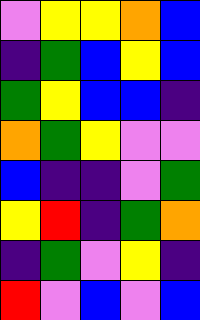[["violet", "yellow", "yellow", "orange", "blue"], ["indigo", "green", "blue", "yellow", "blue"], ["green", "yellow", "blue", "blue", "indigo"], ["orange", "green", "yellow", "violet", "violet"], ["blue", "indigo", "indigo", "violet", "green"], ["yellow", "red", "indigo", "green", "orange"], ["indigo", "green", "violet", "yellow", "indigo"], ["red", "violet", "blue", "violet", "blue"]]